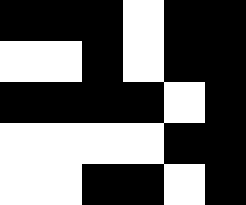[["black", "black", "black", "white", "black", "black"], ["white", "white", "black", "white", "black", "black"], ["black", "black", "black", "black", "white", "black"], ["white", "white", "white", "white", "black", "black"], ["white", "white", "black", "black", "white", "black"]]